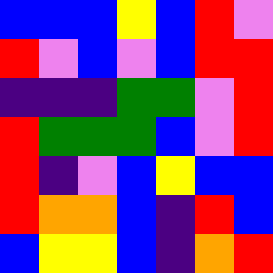[["blue", "blue", "blue", "yellow", "blue", "red", "violet"], ["red", "violet", "blue", "violet", "blue", "red", "red"], ["indigo", "indigo", "indigo", "green", "green", "violet", "red"], ["red", "green", "green", "green", "blue", "violet", "red"], ["red", "indigo", "violet", "blue", "yellow", "blue", "blue"], ["red", "orange", "orange", "blue", "indigo", "red", "blue"], ["blue", "yellow", "yellow", "blue", "indigo", "orange", "red"]]